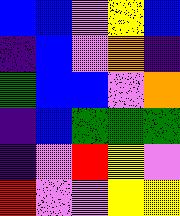[["blue", "blue", "violet", "yellow", "blue"], ["indigo", "blue", "violet", "orange", "indigo"], ["green", "blue", "blue", "violet", "orange"], ["indigo", "blue", "green", "green", "green"], ["indigo", "violet", "red", "yellow", "violet"], ["red", "violet", "violet", "yellow", "yellow"]]